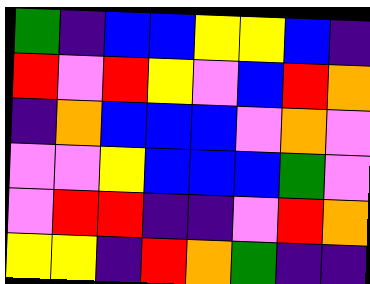[["green", "indigo", "blue", "blue", "yellow", "yellow", "blue", "indigo"], ["red", "violet", "red", "yellow", "violet", "blue", "red", "orange"], ["indigo", "orange", "blue", "blue", "blue", "violet", "orange", "violet"], ["violet", "violet", "yellow", "blue", "blue", "blue", "green", "violet"], ["violet", "red", "red", "indigo", "indigo", "violet", "red", "orange"], ["yellow", "yellow", "indigo", "red", "orange", "green", "indigo", "indigo"]]